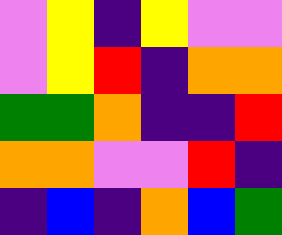[["violet", "yellow", "indigo", "yellow", "violet", "violet"], ["violet", "yellow", "red", "indigo", "orange", "orange"], ["green", "green", "orange", "indigo", "indigo", "red"], ["orange", "orange", "violet", "violet", "red", "indigo"], ["indigo", "blue", "indigo", "orange", "blue", "green"]]